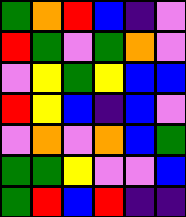[["green", "orange", "red", "blue", "indigo", "violet"], ["red", "green", "violet", "green", "orange", "violet"], ["violet", "yellow", "green", "yellow", "blue", "blue"], ["red", "yellow", "blue", "indigo", "blue", "violet"], ["violet", "orange", "violet", "orange", "blue", "green"], ["green", "green", "yellow", "violet", "violet", "blue"], ["green", "red", "blue", "red", "indigo", "indigo"]]